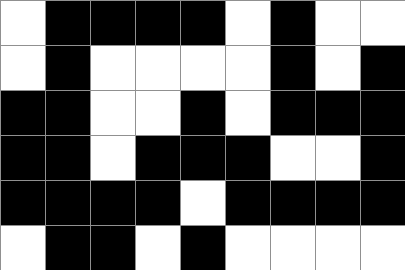[["white", "black", "black", "black", "black", "white", "black", "white", "white"], ["white", "black", "white", "white", "white", "white", "black", "white", "black"], ["black", "black", "white", "white", "black", "white", "black", "black", "black"], ["black", "black", "white", "black", "black", "black", "white", "white", "black"], ["black", "black", "black", "black", "white", "black", "black", "black", "black"], ["white", "black", "black", "white", "black", "white", "white", "white", "white"]]